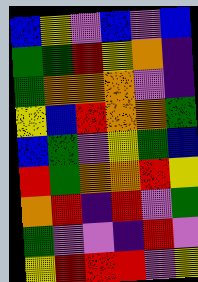[["blue", "yellow", "violet", "blue", "violet", "blue"], ["green", "green", "red", "yellow", "orange", "indigo"], ["green", "orange", "orange", "orange", "violet", "indigo"], ["yellow", "blue", "red", "orange", "orange", "green"], ["blue", "green", "violet", "yellow", "green", "blue"], ["red", "green", "orange", "orange", "red", "yellow"], ["orange", "red", "indigo", "red", "violet", "green"], ["green", "violet", "violet", "indigo", "red", "violet"], ["yellow", "red", "red", "red", "violet", "yellow"]]